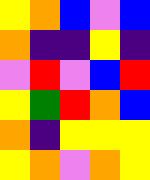[["yellow", "orange", "blue", "violet", "blue"], ["orange", "indigo", "indigo", "yellow", "indigo"], ["violet", "red", "violet", "blue", "red"], ["yellow", "green", "red", "orange", "blue"], ["orange", "indigo", "yellow", "yellow", "yellow"], ["yellow", "orange", "violet", "orange", "yellow"]]